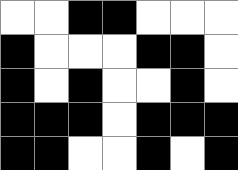[["white", "white", "black", "black", "white", "white", "white"], ["black", "white", "white", "white", "black", "black", "white"], ["black", "white", "black", "white", "white", "black", "white"], ["black", "black", "black", "white", "black", "black", "black"], ["black", "black", "white", "white", "black", "white", "black"]]